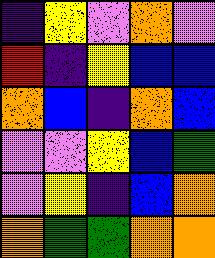[["indigo", "yellow", "violet", "orange", "violet"], ["red", "indigo", "yellow", "blue", "blue"], ["orange", "blue", "indigo", "orange", "blue"], ["violet", "violet", "yellow", "blue", "green"], ["violet", "yellow", "indigo", "blue", "orange"], ["orange", "green", "green", "orange", "orange"]]